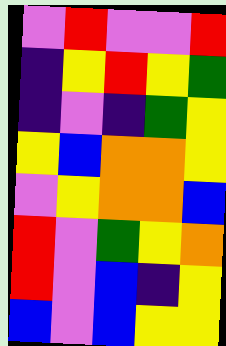[["violet", "red", "violet", "violet", "red"], ["indigo", "yellow", "red", "yellow", "green"], ["indigo", "violet", "indigo", "green", "yellow"], ["yellow", "blue", "orange", "orange", "yellow"], ["violet", "yellow", "orange", "orange", "blue"], ["red", "violet", "green", "yellow", "orange"], ["red", "violet", "blue", "indigo", "yellow"], ["blue", "violet", "blue", "yellow", "yellow"]]